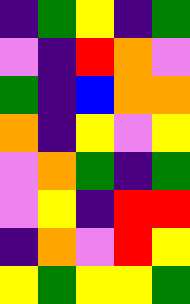[["indigo", "green", "yellow", "indigo", "green"], ["violet", "indigo", "red", "orange", "violet"], ["green", "indigo", "blue", "orange", "orange"], ["orange", "indigo", "yellow", "violet", "yellow"], ["violet", "orange", "green", "indigo", "green"], ["violet", "yellow", "indigo", "red", "red"], ["indigo", "orange", "violet", "red", "yellow"], ["yellow", "green", "yellow", "yellow", "green"]]